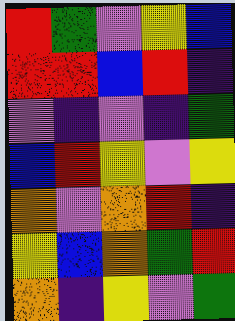[["red", "green", "violet", "yellow", "blue"], ["red", "red", "blue", "red", "indigo"], ["violet", "indigo", "violet", "indigo", "green"], ["blue", "red", "yellow", "violet", "yellow"], ["orange", "violet", "orange", "red", "indigo"], ["yellow", "blue", "orange", "green", "red"], ["orange", "indigo", "yellow", "violet", "green"]]